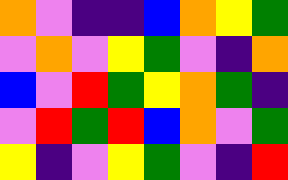[["orange", "violet", "indigo", "indigo", "blue", "orange", "yellow", "green"], ["violet", "orange", "violet", "yellow", "green", "violet", "indigo", "orange"], ["blue", "violet", "red", "green", "yellow", "orange", "green", "indigo"], ["violet", "red", "green", "red", "blue", "orange", "violet", "green"], ["yellow", "indigo", "violet", "yellow", "green", "violet", "indigo", "red"]]